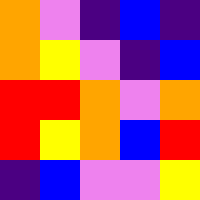[["orange", "violet", "indigo", "blue", "indigo"], ["orange", "yellow", "violet", "indigo", "blue"], ["red", "red", "orange", "violet", "orange"], ["red", "yellow", "orange", "blue", "red"], ["indigo", "blue", "violet", "violet", "yellow"]]